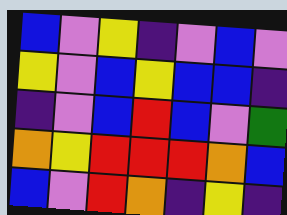[["blue", "violet", "yellow", "indigo", "violet", "blue", "violet"], ["yellow", "violet", "blue", "yellow", "blue", "blue", "indigo"], ["indigo", "violet", "blue", "red", "blue", "violet", "green"], ["orange", "yellow", "red", "red", "red", "orange", "blue"], ["blue", "violet", "red", "orange", "indigo", "yellow", "indigo"]]